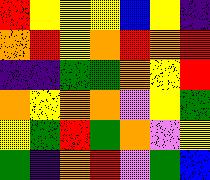[["red", "yellow", "yellow", "yellow", "blue", "yellow", "indigo"], ["orange", "red", "yellow", "orange", "red", "orange", "red"], ["indigo", "indigo", "green", "green", "orange", "yellow", "red"], ["orange", "yellow", "orange", "orange", "violet", "yellow", "green"], ["yellow", "green", "red", "green", "orange", "violet", "yellow"], ["green", "indigo", "orange", "red", "violet", "green", "blue"]]